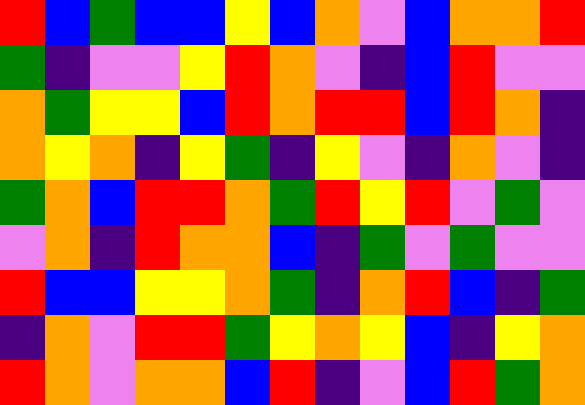[["red", "blue", "green", "blue", "blue", "yellow", "blue", "orange", "violet", "blue", "orange", "orange", "red"], ["green", "indigo", "violet", "violet", "yellow", "red", "orange", "violet", "indigo", "blue", "red", "violet", "violet"], ["orange", "green", "yellow", "yellow", "blue", "red", "orange", "red", "red", "blue", "red", "orange", "indigo"], ["orange", "yellow", "orange", "indigo", "yellow", "green", "indigo", "yellow", "violet", "indigo", "orange", "violet", "indigo"], ["green", "orange", "blue", "red", "red", "orange", "green", "red", "yellow", "red", "violet", "green", "violet"], ["violet", "orange", "indigo", "red", "orange", "orange", "blue", "indigo", "green", "violet", "green", "violet", "violet"], ["red", "blue", "blue", "yellow", "yellow", "orange", "green", "indigo", "orange", "red", "blue", "indigo", "green"], ["indigo", "orange", "violet", "red", "red", "green", "yellow", "orange", "yellow", "blue", "indigo", "yellow", "orange"], ["red", "orange", "violet", "orange", "orange", "blue", "red", "indigo", "violet", "blue", "red", "green", "orange"]]